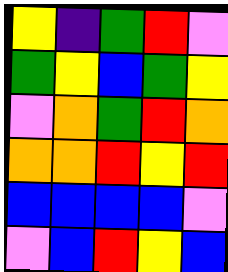[["yellow", "indigo", "green", "red", "violet"], ["green", "yellow", "blue", "green", "yellow"], ["violet", "orange", "green", "red", "orange"], ["orange", "orange", "red", "yellow", "red"], ["blue", "blue", "blue", "blue", "violet"], ["violet", "blue", "red", "yellow", "blue"]]